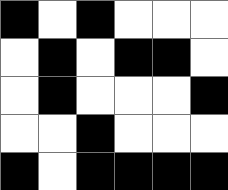[["black", "white", "black", "white", "white", "white"], ["white", "black", "white", "black", "black", "white"], ["white", "black", "white", "white", "white", "black"], ["white", "white", "black", "white", "white", "white"], ["black", "white", "black", "black", "black", "black"]]